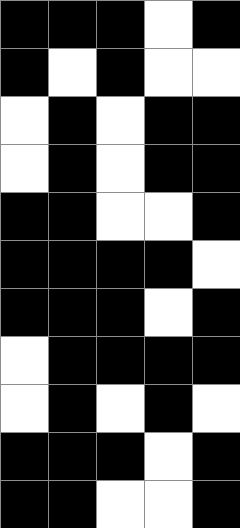[["black", "black", "black", "white", "black"], ["black", "white", "black", "white", "white"], ["white", "black", "white", "black", "black"], ["white", "black", "white", "black", "black"], ["black", "black", "white", "white", "black"], ["black", "black", "black", "black", "white"], ["black", "black", "black", "white", "black"], ["white", "black", "black", "black", "black"], ["white", "black", "white", "black", "white"], ["black", "black", "black", "white", "black"], ["black", "black", "white", "white", "black"]]